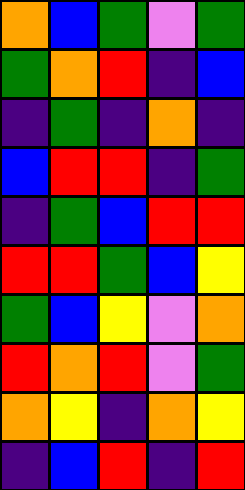[["orange", "blue", "green", "violet", "green"], ["green", "orange", "red", "indigo", "blue"], ["indigo", "green", "indigo", "orange", "indigo"], ["blue", "red", "red", "indigo", "green"], ["indigo", "green", "blue", "red", "red"], ["red", "red", "green", "blue", "yellow"], ["green", "blue", "yellow", "violet", "orange"], ["red", "orange", "red", "violet", "green"], ["orange", "yellow", "indigo", "orange", "yellow"], ["indigo", "blue", "red", "indigo", "red"]]